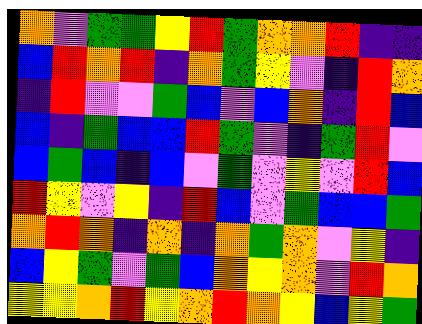[["orange", "violet", "green", "green", "yellow", "red", "green", "orange", "orange", "red", "indigo", "indigo"], ["blue", "red", "orange", "red", "indigo", "orange", "green", "yellow", "violet", "indigo", "red", "orange"], ["indigo", "red", "violet", "violet", "green", "blue", "violet", "blue", "orange", "indigo", "red", "blue"], ["blue", "indigo", "green", "blue", "blue", "red", "green", "violet", "indigo", "green", "red", "violet"], ["blue", "green", "blue", "indigo", "blue", "violet", "green", "violet", "yellow", "violet", "red", "blue"], ["red", "yellow", "violet", "yellow", "indigo", "red", "blue", "violet", "green", "blue", "blue", "green"], ["orange", "red", "orange", "indigo", "orange", "indigo", "orange", "green", "orange", "violet", "yellow", "indigo"], ["blue", "yellow", "green", "violet", "green", "blue", "orange", "yellow", "orange", "violet", "red", "orange"], ["yellow", "yellow", "orange", "red", "yellow", "orange", "red", "orange", "yellow", "blue", "yellow", "green"]]